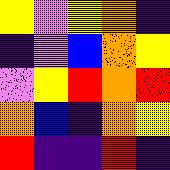[["yellow", "violet", "yellow", "orange", "indigo"], ["indigo", "violet", "blue", "orange", "yellow"], ["violet", "yellow", "red", "orange", "red"], ["orange", "blue", "indigo", "orange", "yellow"], ["red", "indigo", "indigo", "red", "indigo"]]